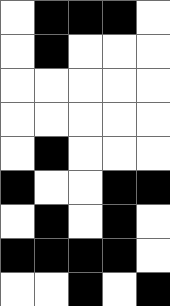[["white", "black", "black", "black", "white"], ["white", "black", "white", "white", "white"], ["white", "white", "white", "white", "white"], ["white", "white", "white", "white", "white"], ["white", "black", "white", "white", "white"], ["black", "white", "white", "black", "black"], ["white", "black", "white", "black", "white"], ["black", "black", "black", "black", "white"], ["white", "white", "black", "white", "black"]]